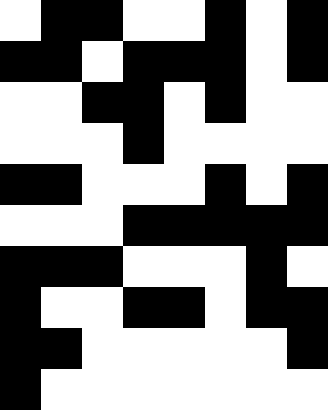[["white", "black", "black", "white", "white", "black", "white", "black"], ["black", "black", "white", "black", "black", "black", "white", "black"], ["white", "white", "black", "black", "white", "black", "white", "white"], ["white", "white", "white", "black", "white", "white", "white", "white"], ["black", "black", "white", "white", "white", "black", "white", "black"], ["white", "white", "white", "black", "black", "black", "black", "black"], ["black", "black", "black", "white", "white", "white", "black", "white"], ["black", "white", "white", "black", "black", "white", "black", "black"], ["black", "black", "white", "white", "white", "white", "white", "black"], ["black", "white", "white", "white", "white", "white", "white", "white"]]